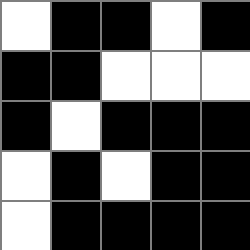[["white", "black", "black", "white", "black"], ["black", "black", "white", "white", "white"], ["black", "white", "black", "black", "black"], ["white", "black", "white", "black", "black"], ["white", "black", "black", "black", "black"]]